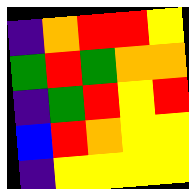[["indigo", "orange", "red", "red", "yellow"], ["green", "red", "green", "orange", "orange"], ["indigo", "green", "red", "yellow", "red"], ["blue", "red", "orange", "yellow", "yellow"], ["indigo", "yellow", "yellow", "yellow", "yellow"]]